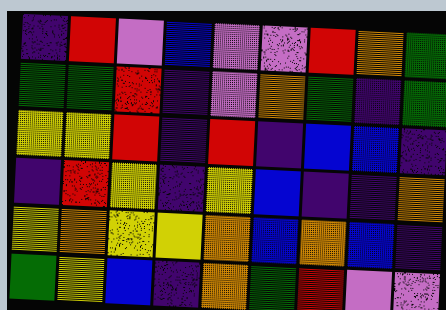[["indigo", "red", "violet", "blue", "violet", "violet", "red", "orange", "green"], ["green", "green", "red", "indigo", "violet", "orange", "green", "indigo", "green"], ["yellow", "yellow", "red", "indigo", "red", "indigo", "blue", "blue", "indigo"], ["indigo", "red", "yellow", "indigo", "yellow", "blue", "indigo", "indigo", "orange"], ["yellow", "orange", "yellow", "yellow", "orange", "blue", "orange", "blue", "indigo"], ["green", "yellow", "blue", "indigo", "orange", "green", "red", "violet", "violet"]]